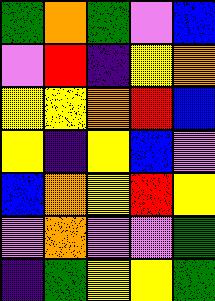[["green", "orange", "green", "violet", "blue"], ["violet", "red", "indigo", "yellow", "orange"], ["yellow", "yellow", "orange", "red", "blue"], ["yellow", "indigo", "yellow", "blue", "violet"], ["blue", "orange", "yellow", "red", "yellow"], ["violet", "orange", "violet", "violet", "green"], ["indigo", "green", "yellow", "yellow", "green"]]